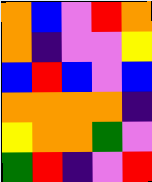[["orange", "blue", "violet", "red", "orange"], ["orange", "indigo", "violet", "violet", "yellow"], ["blue", "red", "blue", "violet", "blue"], ["orange", "orange", "orange", "orange", "indigo"], ["yellow", "orange", "orange", "green", "violet"], ["green", "red", "indigo", "violet", "red"]]